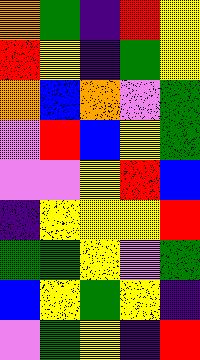[["orange", "green", "indigo", "red", "yellow"], ["red", "yellow", "indigo", "green", "yellow"], ["orange", "blue", "orange", "violet", "green"], ["violet", "red", "blue", "yellow", "green"], ["violet", "violet", "yellow", "red", "blue"], ["indigo", "yellow", "yellow", "yellow", "red"], ["green", "green", "yellow", "violet", "green"], ["blue", "yellow", "green", "yellow", "indigo"], ["violet", "green", "yellow", "indigo", "red"]]